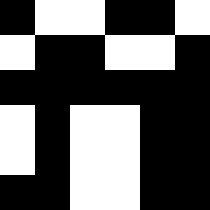[["black", "white", "white", "black", "black", "white"], ["white", "black", "black", "white", "white", "black"], ["black", "black", "black", "black", "black", "black"], ["white", "black", "white", "white", "black", "black"], ["white", "black", "white", "white", "black", "black"], ["black", "black", "white", "white", "black", "black"]]